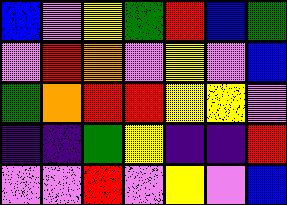[["blue", "violet", "yellow", "green", "red", "blue", "green"], ["violet", "red", "orange", "violet", "yellow", "violet", "blue"], ["green", "orange", "red", "red", "yellow", "yellow", "violet"], ["indigo", "indigo", "green", "yellow", "indigo", "indigo", "red"], ["violet", "violet", "red", "violet", "yellow", "violet", "blue"]]